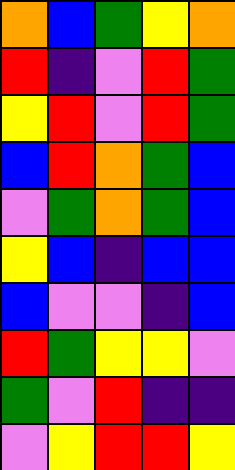[["orange", "blue", "green", "yellow", "orange"], ["red", "indigo", "violet", "red", "green"], ["yellow", "red", "violet", "red", "green"], ["blue", "red", "orange", "green", "blue"], ["violet", "green", "orange", "green", "blue"], ["yellow", "blue", "indigo", "blue", "blue"], ["blue", "violet", "violet", "indigo", "blue"], ["red", "green", "yellow", "yellow", "violet"], ["green", "violet", "red", "indigo", "indigo"], ["violet", "yellow", "red", "red", "yellow"]]